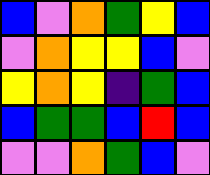[["blue", "violet", "orange", "green", "yellow", "blue"], ["violet", "orange", "yellow", "yellow", "blue", "violet"], ["yellow", "orange", "yellow", "indigo", "green", "blue"], ["blue", "green", "green", "blue", "red", "blue"], ["violet", "violet", "orange", "green", "blue", "violet"]]